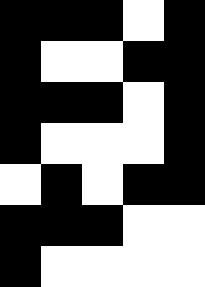[["black", "black", "black", "white", "black"], ["black", "white", "white", "black", "black"], ["black", "black", "black", "white", "black"], ["black", "white", "white", "white", "black"], ["white", "black", "white", "black", "black"], ["black", "black", "black", "white", "white"], ["black", "white", "white", "white", "white"]]